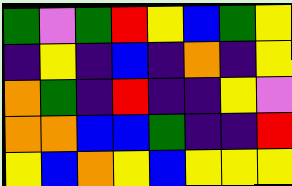[["green", "violet", "green", "red", "yellow", "blue", "green", "yellow"], ["indigo", "yellow", "indigo", "blue", "indigo", "orange", "indigo", "yellow"], ["orange", "green", "indigo", "red", "indigo", "indigo", "yellow", "violet"], ["orange", "orange", "blue", "blue", "green", "indigo", "indigo", "red"], ["yellow", "blue", "orange", "yellow", "blue", "yellow", "yellow", "yellow"]]